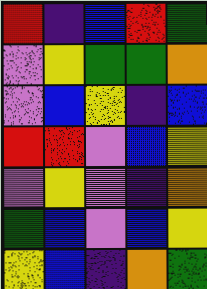[["red", "indigo", "blue", "red", "green"], ["violet", "yellow", "green", "green", "orange"], ["violet", "blue", "yellow", "indigo", "blue"], ["red", "red", "violet", "blue", "yellow"], ["violet", "yellow", "violet", "indigo", "orange"], ["green", "blue", "violet", "blue", "yellow"], ["yellow", "blue", "indigo", "orange", "green"]]